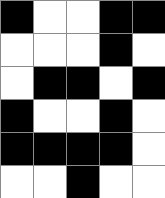[["black", "white", "white", "black", "black"], ["white", "white", "white", "black", "white"], ["white", "black", "black", "white", "black"], ["black", "white", "white", "black", "white"], ["black", "black", "black", "black", "white"], ["white", "white", "black", "white", "white"]]